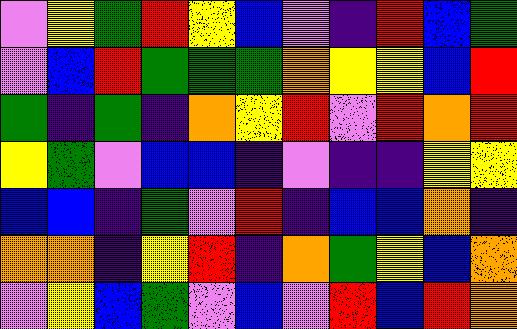[["violet", "yellow", "green", "red", "yellow", "blue", "violet", "indigo", "red", "blue", "green"], ["violet", "blue", "red", "green", "green", "green", "orange", "yellow", "yellow", "blue", "red"], ["green", "indigo", "green", "indigo", "orange", "yellow", "red", "violet", "red", "orange", "red"], ["yellow", "green", "violet", "blue", "blue", "indigo", "violet", "indigo", "indigo", "yellow", "yellow"], ["blue", "blue", "indigo", "green", "violet", "red", "indigo", "blue", "blue", "orange", "indigo"], ["orange", "orange", "indigo", "yellow", "red", "indigo", "orange", "green", "yellow", "blue", "orange"], ["violet", "yellow", "blue", "green", "violet", "blue", "violet", "red", "blue", "red", "orange"]]